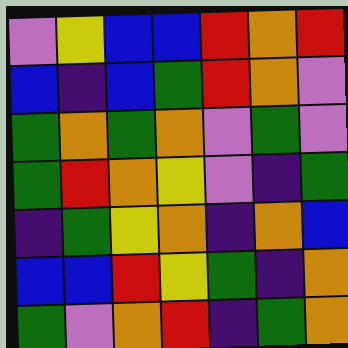[["violet", "yellow", "blue", "blue", "red", "orange", "red"], ["blue", "indigo", "blue", "green", "red", "orange", "violet"], ["green", "orange", "green", "orange", "violet", "green", "violet"], ["green", "red", "orange", "yellow", "violet", "indigo", "green"], ["indigo", "green", "yellow", "orange", "indigo", "orange", "blue"], ["blue", "blue", "red", "yellow", "green", "indigo", "orange"], ["green", "violet", "orange", "red", "indigo", "green", "orange"]]